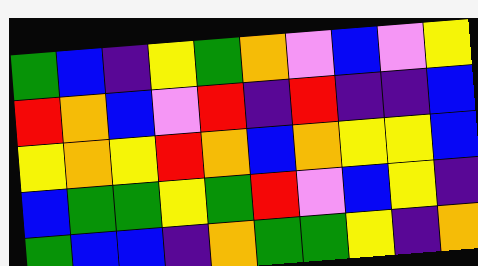[["green", "blue", "indigo", "yellow", "green", "orange", "violet", "blue", "violet", "yellow"], ["red", "orange", "blue", "violet", "red", "indigo", "red", "indigo", "indigo", "blue"], ["yellow", "orange", "yellow", "red", "orange", "blue", "orange", "yellow", "yellow", "blue"], ["blue", "green", "green", "yellow", "green", "red", "violet", "blue", "yellow", "indigo"], ["green", "blue", "blue", "indigo", "orange", "green", "green", "yellow", "indigo", "orange"]]